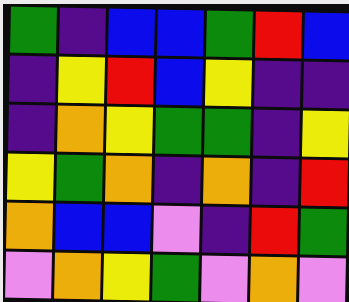[["green", "indigo", "blue", "blue", "green", "red", "blue"], ["indigo", "yellow", "red", "blue", "yellow", "indigo", "indigo"], ["indigo", "orange", "yellow", "green", "green", "indigo", "yellow"], ["yellow", "green", "orange", "indigo", "orange", "indigo", "red"], ["orange", "blue", "blue", "violet", "indigo", "red", "green"], ["violet", "orange", "yellow", "green", "violet", "orange", "violet"]]